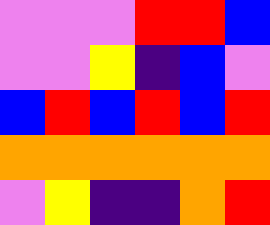[["violet", "violet", "violet", "red", "red", "blue"], ["violet", "violet", "yellow", "indigo", "blue", "violet"], ["blue", "red", "blue", "red", "blue", "red"], ["orange", "orange", "orange", "orange", "orange", "orange"], ["violet", "yellow", "indigo", "indigo", "orange", "red"]]